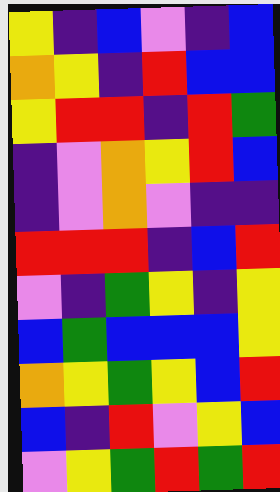[["yellow", "indigo", "blue", "violet", "indigo", "blue"], ["orange", "yellow", "indigo", "red", "blue", "blue"], ["yellow", "red", "red", "indigo", "red", "green"], ["indigo", "violet", "orange", "yellow", "red", "blue"], ["indigo", "violet", "orange", "violet", "indigo", "indigo"], ["red", "red", "red", "indigo", "blue", "red"], ["violet", "indigo", "green", "yellow", "indigo", "yellow"], ["blue", "green", "blue", "blue", "blue", "yellow"], ["orange", "yellow", "green", "yellow", "blue", "red"], ["blue", "indigo", "red", "violet", "yellow", "blue"], ["violet", "yellow", "green", "red", "green", "red"]]